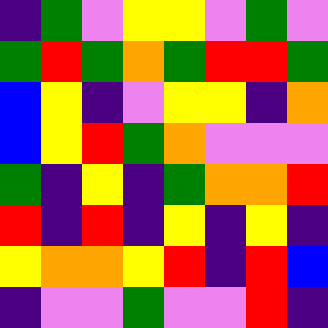[["indigo", "green", "violet", "yellow", "yellow", "violet", "green", "violet"], ["green", "red", "green", "orange", "green", "red", "red", "green"], ["blue", "yellow", "indigo", "violet", "yellow", "yellow", "indigo", "orange"], ["blue", "yellow", "red", "green", "orange", "violet", "violet", "violet"], ["green", "indigo", "yellow", "indigo", "green", "orange", "orange", "red"], ["red", "indigo", "red", "indigo", "yellow", "indigo", "yellow", "indigo"], ["yellow", "orange", "orange", "yellow", "red", "indigo", "red", "blue"], ["indigo", "violet", "violet", "green", "violet", "violet", "red", "indigo"]]